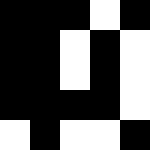[["black", "black", "black", "white", "black"], ["black", "black", "white", "black", "white"], ["black", "black", "white", "black", "white"], ["black", "black", "black", "black", "white"], ["white", "black", "white", "white", "black"]]